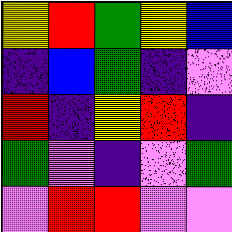[["yellow", "red", "green", "yellow", "blue"], ["indigo", "blue", "green", "indigo", "violet"], ["red", "indigo", "yellow", "red", "indigo"], ["green", "violet", "indigo", "violet", "green"], ["violet", "red", "red", "violet", "violet"]]